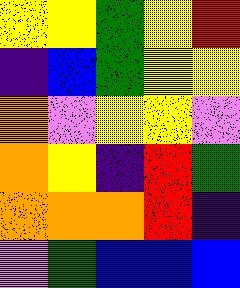[["yellow", "yellow", "green", "yellow", "red"], ["indigo", "blue", "green", "yellow", "yellow"], ["orange", "violet", "yellow", "yellow", "violet"], ["orange", "yellow", "indigo", "red", "green"], ["orange", "orange", "orange", "red", "indigo"], ["violet", "green", "blue", "blue", "blue"]]